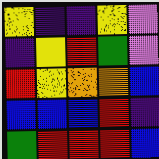[["yellow", "indigo", "indigo", "yellow", "violet"], ["indigo", "yellow", "red", "green", "violet"], ["red", "yellow", "orange", "orange", "blue"], ["blue", "blue", "blue", "red", "indigo"], ["green", "red", "red", "red", "blue"]]